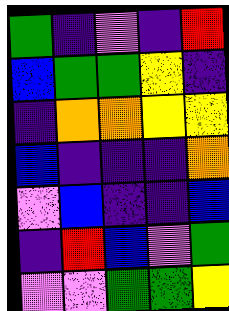[["green", "indigo", "violet", "indigo", "red"], ["blue", "green", "green", "yellow", "indigo"], ["indigo", "orange", "orange", "yellow", "yellow"], ["blue", "indigo", "indigo", "indigo", "orange"], ["violet", "blue", "indigo", "indigo", "blue"], ["indigo", "red", "blue", "violet", "green"], ["violet", "violet", "green", "green", "yellow"]]